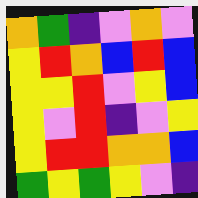[["orange", "green", "indigo", "violet", "orange", "violet"], ["yellow", "red", "orange", "blue", "red", "blue"], ["yellow", "yellow", "red", "violet", "yellow", "blue"], ["yellow", "violet", "red", "indigo", "violet", "yellow"], ["yellow", "red", "red", "orange", "orange", "blue"], ["green", "yellow", "green", "yellow", "violet", "indigo"]]